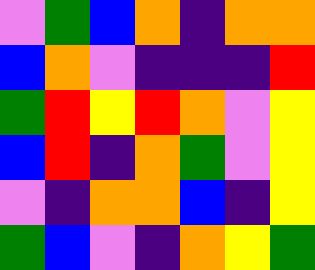[["violet", "green", "blue", "orange", "indigo", "orange", "orange"], ["blue", "orange", "violet", "indigo", "indigo", "indigo", "red"], ["green", "red", "yellow", "red", "orange", "violet", "yellow"], ["blue", "red", "indigo", "orange", "green", "violet", "yellow"], ["violet", "indigo", "orange", "orange", "blue", "indigo", "yellow"], ["green", "blue", "violet", "indigo", "orange", "yellow", "green"]]